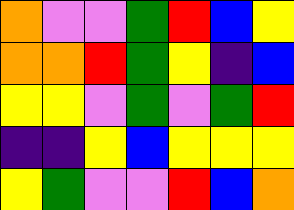[["orange", "violet", "violet", "green", "red", "blue", "yellow"], ["orange", "orange", "red", "green", "yellow", "indigo", "blue"], ["yellow", "yellow", "violet", "green", "violet", "green", "red"], ["indigo", "indigo", "yellow", "blue", "yellow", "yellow", "yellow"], ["yellow", "green", "violet", "violet", "red", "blue", "orange"]]